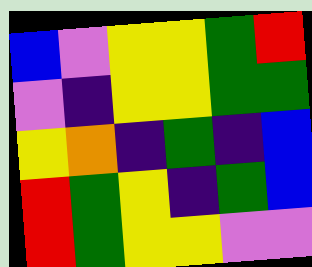[["blue", "violet", "yellow", "yellow", "green", "red"], ["violet", "indigo", "yellow", "yellow", "green", "green"], ["yellow", "orange", "indigo", "green", "indigo", "blue"], ["red", "green", "yellow", "indigo", "green", "blue"], ["red", "green", "yellow", "yellow", "violet", "violet"]]